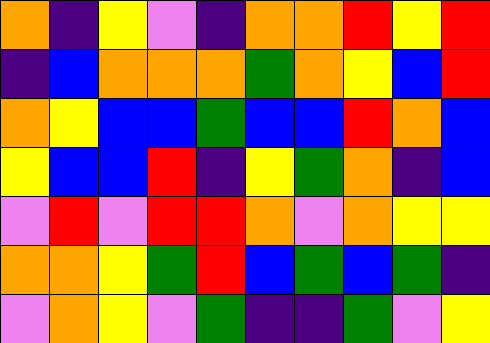[["orange", "indigo", "yellow", "violet", "indigo", "orange", "orange", "red", "yellow", "red"], ["indigo", "blue", "orange", "orange", "orange", "green", "orange", "yellow", "blue", "red"], ["orange", "yellow", "blue", "blue", "green", "blue", "blue", "red", "orange", "blue"], ["yellow", "blue", "blue", "red", "indigo", "yellow", "green", "orange", "indigo", "blue"], ["violet", "red", "violet", "red", "red", "orange", "violet", "orange", "yellow", "yellow"], ["orange", "orange", "yellow", "green", "red", "blue", "green", "blue", "green", "indigo"], ["violet", "orange", "yellow", "violet", "green", "indigo", "indigo", "green", "violet", "yellow"]]